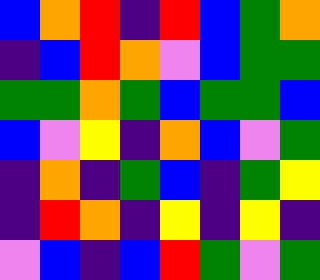[["blue", "orange", "red", "indigo", "red", "blue", "green", "orange"], ["indigo", "blue", "red", "orange", "violet", "blue", "green", "green"], ["green", "green", "orange", "green", "blue", "green", "green", "blue"], ["blue", "violet", "yellow", "indigo", "orange", "blue", "violet", "green"], ["indigo", "orange", "indigo", "green", "blue", "indigo", "green", "yellow"], ["indigo", "red", "orange", "indigo", "yellow", "indigo", "yellow", "indigo"], ["violet", "blue", "indigo", "blue", "red", "green", "violet", "green"]]